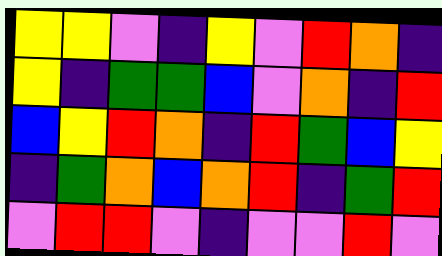[["yellow", "yellow", "violet", "indigo", "yellow", "violet", "red", "orange", "indigo"], ["yellow", "indigo", "green", "green", "blue", "violet", "orange", "indigo", "red"], ["blue", "yellow", "red", "orange", "indigo", "red", "green", "blue", "yellow"], ["indigo", "green", "orange", "blue", "orange", "red", "indigo", "green", "red"], ["violet", "red", "red", "violet", "indigo", "violet", "violet", "red", "violet"]]